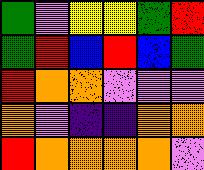[["green", "violet", "yellow", "yellow", "green", "red"], ["green", "red", "blue", "red", "blue", "green"], ["red", "orange", "orange", "violet", "violet", "violet"], ["orange", "violet", "indigo", "indigo", "orange", "orange"], ["red", "orange", "orange", "orange", "orange", "violet"]]